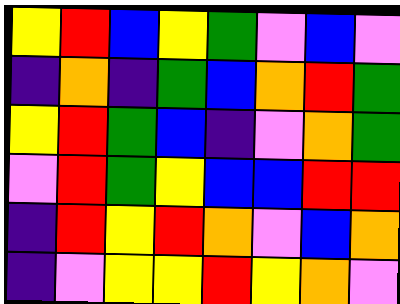[["yellow", "red", "blue", "yellow", "green", "violet", "blue", "violet"], ["indigo", "orange", "indigo", "green", "blue", "orange", "red", "green"], ["yellow", "red", "green", "blue", "indigo", "violet", "orange", "green"], ["violet", "red", "green", "yellow", "blue", "blue", "red", "red"], ["indigo", "red", "yellow", "red", "orange", "violet", "blue", "orange"], ["indigo", "violet", "yellow", "yellow", "red", "yellow", "orange", "violet"]]